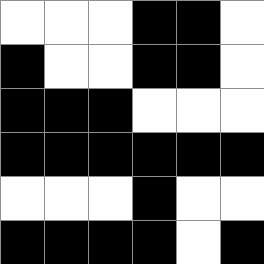[["white", "white", "white", "black", "black", "white"], ["black", "white", "white", "black", "black", "white"], ["black", "black", "black", "white", "white", "white"], ["black", "black", "black", "black", "black", "black"], ["white", "white", "white", "black", "white", "white"], ["black", "black", "black", "black", "white", "black"]]